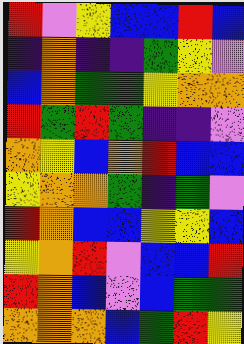[["red", "violet", "yellow", "blue", "blue", "red", "blue"], ["indigo", "orange", "indigo", "indigo", "green", "yellow", "violet"], ["blue", "orange", "green", "green", "yellow", "orange", "orange"], ["red", "green", "red", "green", "indigo", "indigo", "violet"], ["orange", "yellow", "blue", "orange", "red", "blue", "blue"], ["yellow", "orange", "orange", "green", "indigo", "green", "violet"], ["red", "orange", "blue", "blue", "yellow", "yellow", "blue"], ["yellow", "orange", "red", "violet", "blue", "blue", "red"], ["red", "orange", "blue", "violet", "blue", "green", "green"], ["orange", "orange", "orange", "blue", "green", "red", "yellow"]]